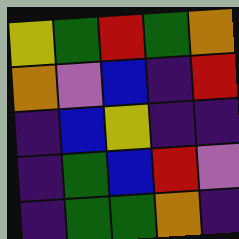[["yellow", "green", "red", "green", "orange"], ["orange", "violet", "blue", "indigo", "red"], ["indigo", "blue", "yellow", "indigo", "indigo"], ["indigo", "green", "blue", "red", "violet"], ["indigo", "green", "green", "orange", "indigo"]]